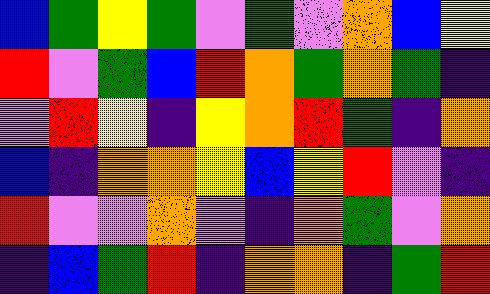[["blue", "green", "yellow", "green", "violet", "green", "violet", "orange", "blue", "yellow"], ["red", "violet", "green", "blue", "red", "orange", "green", "orange", "green", "indigo"], ["violet", "red", "yellow", "indigo", "yellow", "orange", "red", "green", "indigo", "orange"], ["blue", "indigo", "orange", "orange", "yellow", "blue", "yellow", "red", "violet", "indigo"], ["red", "violet", "violet", "orange", "violet", "indigo", "orange", "green", "violet", "orange"], ["indigo", "blue", "green", "red", "indigo", "orange", "orange", "indigo", "green", "red"]]